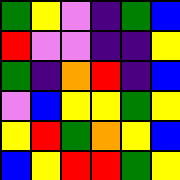[["green", "yellow", "violet", "indigo", "green", "blue"], ["red", "violet", "violet", "indigo", "indigo", "yellow"], ["green", "indigo", "orange", "red", "indigo", "blue"], ["violet", "blue", "yellow", "yellow", "green", "yellow"], ["yellow", "red", "green", "orange", "yellow", "blue"], ["blue", "yellow", "red", "red", "green", "yellow"]]